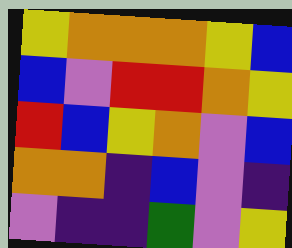[["yellow", "orange", "orange", "orange", "yellow", "blue"], ["blue", "violet", "red", "red", "orange", "yellow"], ["red", "blue", "yellow", "orange", "violet", "blue"], ["orange", "orange", "indigo", "blue", "violet", "indigo"], ["violet", "indigo", "indigo", "green", "violet", "yellow"]]